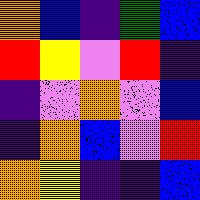[["orange", "blue", "indigo", "green", "blue"], ["red", "yellow", "violet", "red", "indigo"], ["indigo", "violet", "orange", "violet", "blue"], ["indigo", "orange", "blue", "violet", "red"], ["orange", "yellow", "indigo", "indigo", "blue"]]